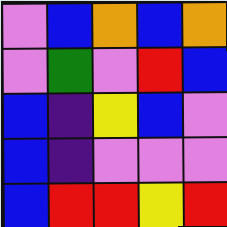[["violet", "blue", "orange", "blue", "orange"], ["violet", "green", "violet", "red", "blue"], ["blue", "indigo", "yellow", "blue", "violet"], ["blue", "indigo", "violet", "violet", "violet"], ["blue", "red", "red", "yellow", "red"]]